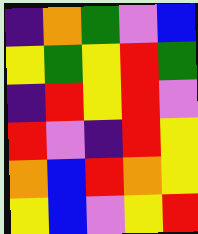[["indigo", "orange", "green", "violet", "blue"], ["yellow", "green", "yellow", "red", "green"], ["indigo", "red", "yellow", "red", "violet"], ["red", "violet", "indigo", "red", "yellow"], ["orange", "blue", "red", "orange", "yellow"], ["yellow", "blue", "violet", "yellow", "red"]]